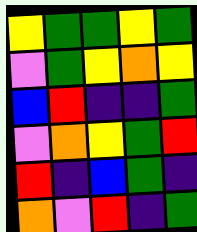[["yellow", "green", "green", "yellow", "green"], ["violet", "green", "yellow", "orange", "yellow"], ["blue", "red", "indigo", "indigo", "green"], ["violet", "orange", "yellow", "green", "red"], ["red", "indigo", "blue", "green", "indigo"], ["orange", "violet", "red", "indigo", "green"]]